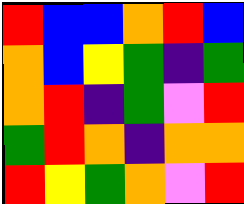[["red", "blue", "blue", "orange", "red", "blue"], ["orange", "blue", "yellow", "green", "indigo", "green"], ["orange", "red", "indigo", "green", "violet", "red"], ["green", "red", "orange", "indigo", "orange", "orange"], ["red", "yellow", "green", "orange", "violet", "red"]]